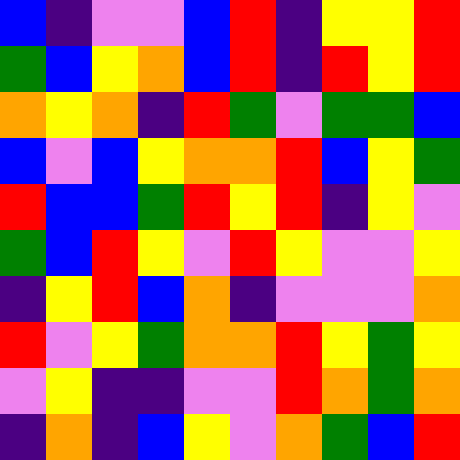[["blue", "indigo", "violet", "violet", "blue", "red", "indigo", "yellow", "yellow", "red"], ["green", "blue", "yellow", "orange", "blue", "red", "indigo", "red", "yellow", "red"], ["orange", "yellow", "orange", "indigo", "red", "green", "violet", "green", "green", "blue"], ["blue", "violet", "blue", "yellow", "orange", "orange", "red", "blue", "yellow", "green"], ["red", "blue", "blue", "green", "red", "yellow", "red", "indigo", "yellow", "violet"], ["green", "blue", "red", "yellow", "violet", "red", "yellow", "violet", "violet", "yellow"], ["indigo", "yellow", "red", "blue", "orange", "indigo", "violet", "violet", "violet", "orange"], ["red", "violet", "yellow", "green", "orange", "orange", "red", "yellow", "green", "yellow"], ["violet", "yellow", "indigo", "indigo", "violet", "violet", "red", "orange", "green", "orange"], ["indigo", "orange", "indigo", "blue", "yellow", "violet", "orange", "green", "blue", "red"]]